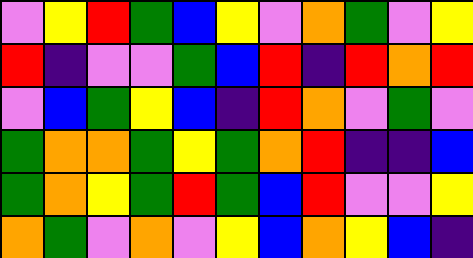[["violet", "yellow", "red", "green", "blue", "yellow", "violet", "orange", "green", "violet", "yellow"], ["red", "indigo", "violet", "violet", "green", "blue", "red", "indigo", "red", "orange", "red"], ["violet", "blue", "green", "yellow", "blue", "indigo", "red", "orange", "violet", "green", "violet"], ["green", "orange", "orange", "green", "yellow", "green", "orange", "red", "indigo", "indigo", "blue"], ["green", "orange", "yellow", "green", "red", "green", "blue", "red", "violet", "violet", "yellow"], ["orange", "green", "violet", "orange", "violet", "yellow", "blue", "orange", "yellow", "blue", "indigo"]]